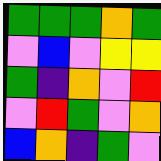[["green", "green", "green", "orange", "green"], ["violet", "blue", "violet", "yellow", "yellow"], ["green", "indigo", "orange", "violet", "red"], ["violet", "red", "green", "violet", "orange"], ["blue", "orange", "indigo", "green", "violet"]]